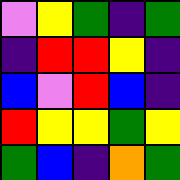[["violet", "yellow", "green", "indigo", "green"], ["indigo", "red", "red", "yellow", "indigo"], ["blue", "violet", "red", "blue", "indigo"], ["red", "yellow", "yellow", "green", "yellow"], ["green", "blue", "indigo", "orange", "green"]]